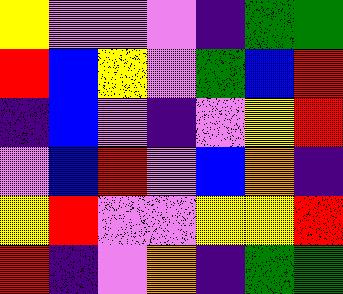[["yellow", "violet", "violet", "violet", "indigo", "green", "green"], ["red", "blue", "yellow", "violet", "green", "blue", "red"], ["indigo", "blue", "violet", "indigo", "violet", "yellow", "red"], ["violet", "blue", "red", "violet", "blue", "orange", "indigo"], ["yellow", "red", "violet", "violet", "yellow", "yellow", "red"], ["red", "indigo", "violet", "orange", "indigo", "green", "green"]]